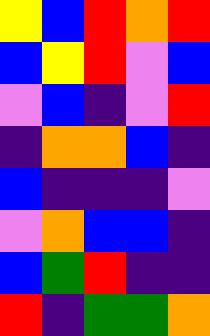[["yellow", "blue", "red", "orange", "red"], ["blue", "yellow", "red", "violet", "blue"], ["violet", "blue", "indigo", "violet", "red"], ["indigo", "orange", "orange", "blue", "indigo"], ["blue", "indigo", "indigo", "indigo", "violet"], ["violet", "orange", "blue", "blue", "indigo"], ["blue", "green", "red", "indigo", "indigo"], ["red", "indigo", "green", "green", "orange"]]